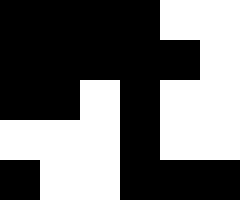[["black", "black", "black", "black", "white", "white"], ["black", "black", "black", "black", "black", "white"], ["black", "black", "white", "black", "white", "white"], ["white", "white", "white", "black", "white", "white"], ["black", "white", "white", "black", "black", "black"]]